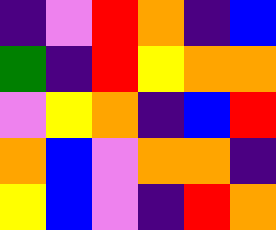[["indigo", "violet", "red", "orange", "indigo", "blue"], ["green", "indigo", "red", "yellow", "orange", "orange"], ["violet", "yellow", "orange", "indigo", "blue", "red"], ["orange", "blue", "violet", "orange", "orange", "indigo"], ["yellow", "blue", "violet", "indigo", "red", "orange"]]